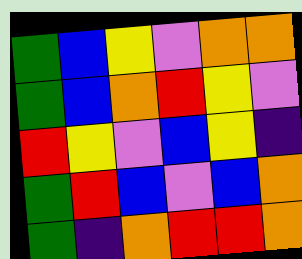[["green", "blue", "yellow", "violet", "orange", "orange"], ["green", "blue", "orange", "red", "yellow", "violet"], ["red", "yellow", "violet", "blue", "yellow", "indigo"], ["green", "red", "blue", "violet", "blue", "orange"], ["green", "indigo", "orange", "red", "red", "orange"]]